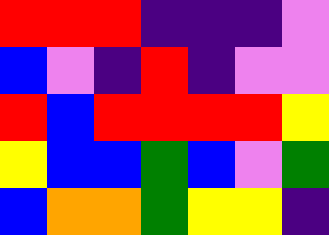[["red", "red", "red", "indigo", "indigo", "indigo", "violet"], ["blue", "violet", "indigo", "red", "indigo", "violet", "violet"], ["red", "blue", "red", "red", "red", "red", "yellow"], ["yellow", "blue", "blue", "green", "blue", "violet", "green"], ["blue", "orange", "orange", "green", "yellow", "yellow", "indigo"]]